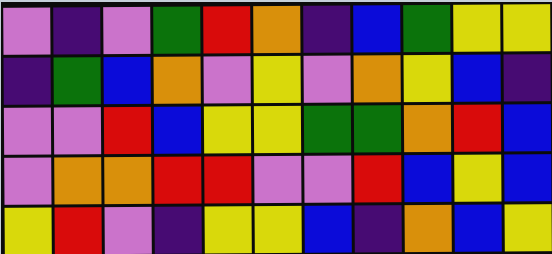[["violet", "indigo", "violet", "green", "red", "orange", "indigo", "blue", "green", "yellow", "yellow"], ["indigo", "green", "blue", "orange", "violet", "yellow", "violet", "orange", "yellow", "blue", "indigo"], ["violet", "violet", "red", "blue", "yellow", "yellow", "green", "green", "orange", "red", "blue"], ["violet", "orange", "orange", "red", "red", "violet", "violet", "red", "blue", "yellow", "blue"], ["yellow", "red", "violet", "indigo", "yellow", "yellow", "blue", "indigo", "orange", "blue", "yellow"]]